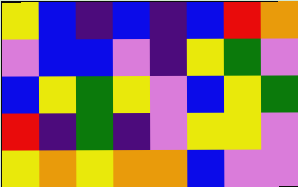[["yellow", "blue", "indigo", "blue", "indigo", "blue", "red", "orange"], ["violet", "blue", "blue", "violet", "indigo", "yellow", "green", "violet"], ["blue", "yellow", "green", "yellow", "violet", "blue", "yellow", "green"], ["red", "indigo", "green", "indigo", "violet", "yellow", "yellow", "violet"], ["yellow", "orange", "yellow", "orange", "orange", "blue", "violet", "violet"]]